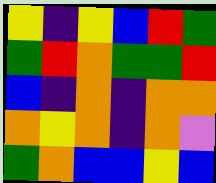[["yellow", "indigo", "yellow", "blue", "red", "green"], ["green", "red", "orange", "green", "green", "red"], ["blue", "indigo", "orange", "indigo", "orange", "orange"], ["orange", "yellow", "orange", "indigo", "orange", "violet"], ["green", "orange", "blue", "blue", "yellow", "blue"]]